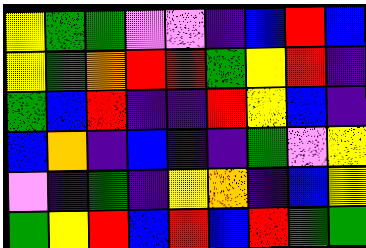[["yellow", "green", "green", "violet", "violet", "indigo", "blue", "red", "blue"], ["yellow", "green", "orange", "red", "red", "green", "yellow", "red", "indigo"], ["green", "blue", "red", "indigo", "indigo", "red", "yellow", "blue", "indigo"], ["blue", "orange", "indigo", "blue", "indigo", "indigo", "green", "violet", "yellow"], ["violet", "indigo", "green", "indigo", "yellow", "orange", "indigo", "blue", "yellow"], ["green", "yellow", "red", "blue", "red", "blue", "red", "green", "green"]]